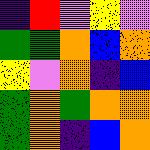[["indigo", "red", "violet", "yellow", "violet"], ["green", "green", "orange", "blue", "orange"], ["yellow", "violet", "orange", "indigo", "blue"], ["green", "orange", "green", "orange", "orange"], ["green", "orange", "indigo", "blue", "orange"]]